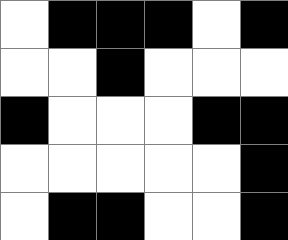[["white", "black", "black", "black", "white", "black"], ["white", "white", "black", "white", "white", "white"], ["black", "white", "white", "white", "black", "black"], ["white", "white", "white", "white", "white", "black"], ["white", "black", "black", "white", "white", "black"]]